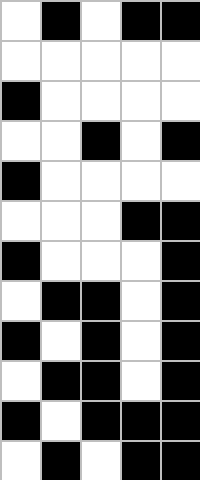[["white", "black", "white", "black", "black"], ["white", "white", "white", "white", "white"], ["black", "white", "white", "white", "white"], ["white", "white", "black", "white", "black"], ["black", "white", "white", "white", "white"], ["white", "white", "white", "black", "black"], ["black", "white", "white", "white", "black"], ["white", "black", "black", "white", "black"], ["black", "white", "black", "white", "black"], ["white", "black", "black", "white", "black"], ["black", "white", "black", "black", "black"], ["white", "black", "white", "black", "black"]]